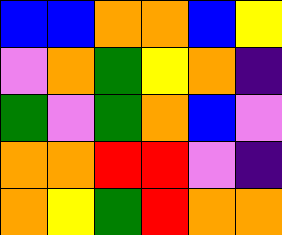[["blue", "blue", "orange", "orange", "blue", "yellow"], ["violet", "orange", "green", "yellow", "orange", "indigo"], ["green", "violet", "green", "orange", "blue", "violet"], ["orange", "orange", "red", "red", "violet", "indigo"], ["orange", "yellow", "green", "red", "orange", "orange"]]